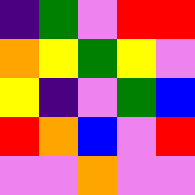[["indigo", "green", "violet", "red", "red"], ["orange", "yellow", "green", "yellow", "violet"], ["yellow", "indigo", "violet", "green", "blue"], ["red", "orange", "blue", "violet", "red"], ["violet", "violet", "orange", "violet", "violet"]]